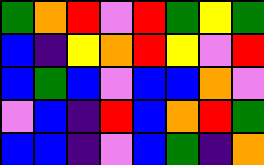[["green", "orange", "red", "violet", "red", "green", "yellow", "green"], ["blue", "indigo", "yellow", "orange", "red", "yellow", "violet", "red"], ["blue", "green", "blue", "violet", "blue", "blue", "orange", "violet"], ["violet", "blue", "indigo", "red", "blue", "orange", "red", "green"], ["blue", "blue", "indigo", "violet", "blue", "green", "indigo", "orange"]]